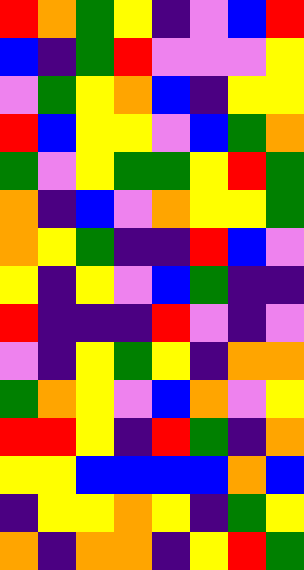[["red", "orange", "green", "yellow", "indigo", "violet", "blue", "red"], ["blue", "indigo", "green", "red", "violet", "violet", "violet", "yellow"], ["violet", "green", "yellow", "orange", "blue", "indigo", "yellow", "yellow"], ["red", "blue", "yellow", "yellow", "violet", "blue", "green", "orange"], ["green", "violet", "yellow", "green", "green", "yellow", "red", "green"], ["orange", "indigo", "blue", "violet", "orange", "yellow", "yellow", "green"], ["orange", "yellow", "green", "indigo", "indigo", "red", "blue", "violet"], ["yellow", "indigo", "yellow", "violet", "blue", "green", "indigo", "indigo"], ["red", "indigo", "indigo", "indigo", "red", "violet", "indigo", "violet"], ["violet", "indigo", "yellow", "green", "yellow", "indigo", "orange", "orange"], ["green", "orange", "yellow", "violet", "blue", "orange", "violet", "yellow"], ["red", "red", "yellow", "indigo", "red", "green", "indigo", "orange"], ["yellow", "yellow", "blue", "blue", "blue", "blue", "orange", "blue"], ["indigo", "yellow", "yellow", "orange", "yellow", "indigo", "green", "yellow"], ["orange", "indigo", "orange", "orange", "indigo", "yellow", "red", "green"]]